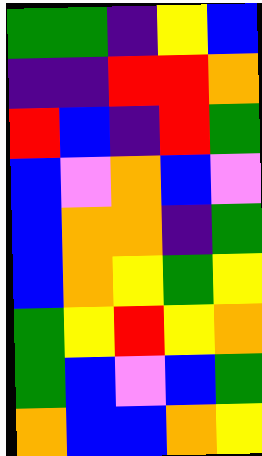[["green", "green", "indigo", "yellow", "blue"], ["indigo", "indigo", "red", "red", "orange"], ["red", "blue", "indigo", "red", "green"], ["blue", "violet", "orange", "blue", "violet"], ["blue", "orange", "orange", "indigo", "green"], ["blue", "orange", "yellow", "green", "yellow"], ["green", "yellow", "red", "yellow", "orange"], ["green", "blue", "violet", "blue", "green"], ["orange", "blue", "blue", "orange", "yellow"]]